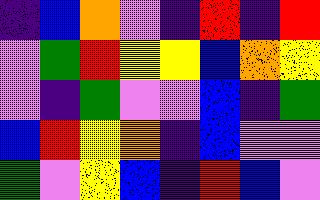[["indigo", "blue", "orange", "violet", "indigo", "red", "indigo", "red"], ["violet", "green", "red", "yellow", "yellow", "blue", "orange", "yellow"], ["violet", "indigo", "green", "violet", "violet", "blue", "indigo", "green"], ["blue", "red", "yellow", "orange", "indigo", "blue", "violet", "violet"], ["green", "violet", "yellow", "blue", "indigo", "red", "blue", "violet"]]